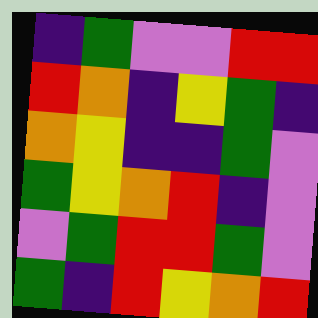[["indigo", "green", "violet", "violet", "red", "red"], ["red", "orange", "indigo", "yellow", "green", "indigo"], ["orange", "yellow", "indigo", "indigo", "green", "violet"], ["green", "yellow", "orange", "red", "indigo", "violet"], ["violet", "green", "red", "red", "green", "violet"], ["green", "indigo", "red", "yellow", "orange", "red"]]